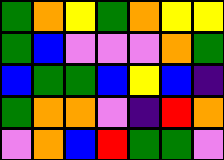[["green", "orange", "yellow", "green", "orange", "yellow", "yellow"], ["green", "blue", "violet", "violet", "violet", "orange", "green"], ["blue", "green", "green", "blue", "yellow", "blue", "indigo"], ["green", "orange", "orange", "violet", "indigo", "red", "orange"], ["violet", "orange", "blue", "red", "green", "green", "violet"]]